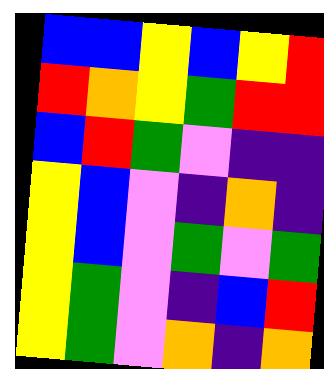[["blue", "blue", "yellow", "blue", "yellow", "red"], ["red", "orange", "yellow", "green", "red", "red"], ["blue", "red", "green", "violet", "indigo", "indigo"], ["yellow", "blue", "violet", "indigo", "orange", "indigo"], ["yellow", "blue", "violet", "green", "violet", "green"], ["yellow", "green", "violet", "indigo", "blue", "red"], ["yellow", "green", "violet", "orange", "indigo", "orange"]]